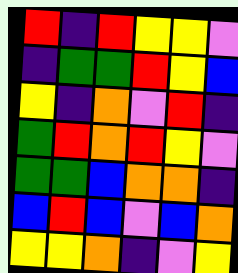[["red", "indigo", "red", "yellow", "yellow", "violet"], ["indigo", "green", "green", "red", "yellow", "blue"], ["yellow", "indigo", "orange", "violet", "red", "indigo"], ["green", "red", "orange", "red", "yellow", "violet"], ["green", "green", "blue", "orange", "orange", "indigo"], ["blue", "red", "blue", "violet", "blue", "orange"], ["yellow", "yellow", "orange", "indigo", "violet", "yellow"]]